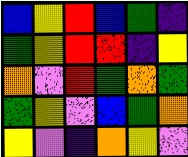[["blue", "yellow", "red", "blue", "green", "indigo"], ["green", "yellow", "red", "red", "indigo", "yellow"], ["orange", "violet", "red", "green", "orange", "green"], ["green", "yellow", "violet", "blue", "green", "orange"], ["yellow", "violet", "indigo", "orange", "yellow", "violet"]]